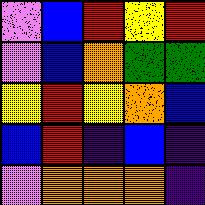[["violet", "blue", "red", "yellow", "red"], ["violet", "blue", "orange", "green", "green"], ["yellow", "red", "yellow", "orange", "blue"], ["blue", "red", "indigo", "blue", "indigo"], ["violet", "orange", "orange", "orange", "indigo"]]